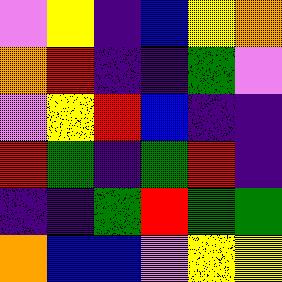[["violet", "yellow", "indigo", "blue", "yellow", "orange"], ["orange", "red", "indigo", "indigo", "green", "violet"], ["violet", "yellow", "red", "blue", "indigo", "indigo"], ["red", "green", "indigo", "green", "red", "indigo"], ["indigo", "indigo", "green", "red", "green", "green"], ["orange", "blue", "blue", "violet", "yellow", "yellow"]]